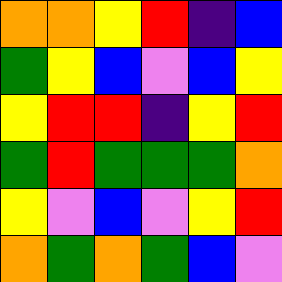[["orange", "orange", "yellow", "red", "indigo", "blue"], ["green", "yellow", "blue", "violet", "blue", "yellow"], ["yellow", "red", "red", "indigo", "yellow", "red"], ["green", "red", "green", "green", "green", "orange"], ["yellow", "violet", "blue", "violet", "yellow", "red"], ["orange", "green", "orange", "green", "blue", "violet"]]